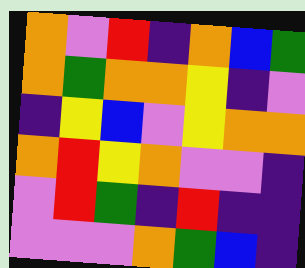[["orange", "violet", "red", "indigo", "orange", "blue", "green"], ["orange", "green", "orange", "orange", "yellow", "indigo", "violet"], ["indigo", "yellow", "blue", "violet", "yellow", "orange", "orange"], ["orange", "red", "yellow", "orange", "violet", "violet", "indigo"], ["violet", "red", "green", "indigo", "red", "indigo", "indigo"], ["violet", "violet", "violet", "orange", "green", "blue", "indigo"]]